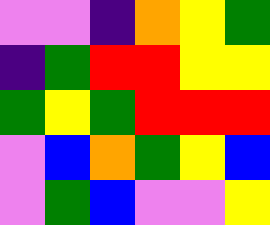[["violet", "violet", "indigo", "orange", "yellow", "green"], ["indigo", "green", "red", "red", "yellow", "yellow"], ["green", "yellow", "green", "red", "red", "red"], ["violet", "blue", "orange", "green", "yellow", "blue"], ["violet", "green", "blue", "violet", "violet", "yellow"]]